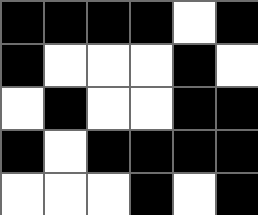[["black", "black", "black", "black", "white", "black"], ["black", "white", "white", "white", "black", "white"], ["white", "black", "white", "white", "black", "black"], ["black", "white", "black", "black", "black", "black"], ["white", "white", "white", "black", "white", "black"]]